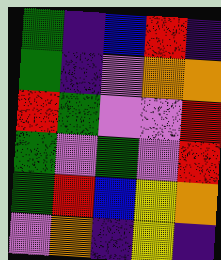[["green", "indigo", "blue", "red", "indigo"], ["green", "indigo", "violet", "orange", "orange"], ["red", "green", "violet", "violet", "red"], ["green", "violet", "green", "violet", "red"], ["green", "red", "blue", "yellow", "orange"], ["violet", "orange", "indigo", "yellow", "indigo"]]